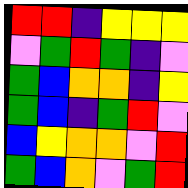[["red", "red", "indigo", "yellow", "yellow", "yellow"], ["violet", "green", "red", "green", "indigo", "violet"], ["green", "blue", "orange", "orange", "indigo", "yellow"], ["green", "blue", "indigo", "green", "red", "violet"], ["blue", "yellow", "orange", "orange", "violet", "red"], ["green", "blue", "orange", "violet", "green", "red"]]